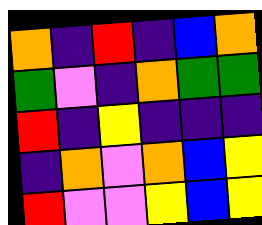[["orange", "indigo", "red", "indigo", "blue", "orange"], ["green", "violet", "indigo", "orange", "green", "green"], ["red", "indigo", "yellow", "indigo", "indigo", "indigo"], ["indigo", "orange", "violet", "orange", "blue", "yellow"], ["red", "violet", "violet", "yellow", "blue", "yellow"]]